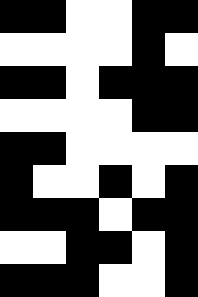[["black", "black", "white", "white", "black", "black"], ["white", "white", "white", "white", "black", "white"], ["black", "black", "white", "black", "black", "black"], ["white", "white", "white", "white", "black", "black"], ["black", "black", "white", "white", "white", "white"], ["black", "white", "white", "black", "white", "black"], ["black", "black", "black", "white", "black", "black"], ["white", "white", "black", "black", "white", "black"], ["black", "black", "black", "white", "white", "black"]]